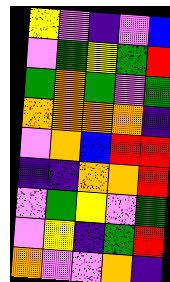[["yellow", "violet", "indigo", "violet", "blue"], ["violet", "green", "yellow", "green", "red"], ["green", "orange", "green", "violet", "green"], ["orange", "orange", "orange", "orange", "indigo"], ["violet", "orange", "blue", "red", "red"], ["indigo", "indigo", "orange", "orange", "red"], ["violet", "green", "yellow", "violet", "green"], ["violet", "yellow", "indigo", "green", "red"], ["orange", "violet", "violet", "orange", "indigo"]]